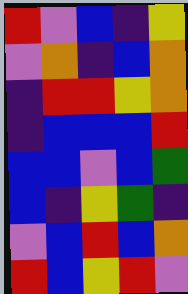[["red", "violet", "blue", "indigo", "yellow"], ["violet", "orange", "indigo", "blue", "orange"], ["indigo", "red", "red", "yellow", "orange"], ["indigo", "blue", "blue", "blue", "red"], ["blue", "blue", "violet", "blue", "green"], ["blue", "indigo", "yellow", "green", "indigo"], ["violet", "blue", "red", "blue", "orange"], ["red", "blue", "yellow", "red", "violet"]]